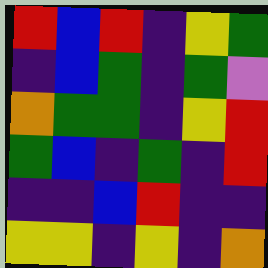[["red", "blue", "red", "indigo", "yellow", "green"], ["indigo", "blue", "green", "indigo", "green", "violet"], ["orange", "green", "green", "indigo", "yellow", "red"], ["green", "blue", "indigo", "green", "indigo", "red"], ["indigo", "indigo", "blue", "red", "indigo", "indigo"], ["yellow", "yellow", "indigo", "yellow", "indigo", "orange"]]